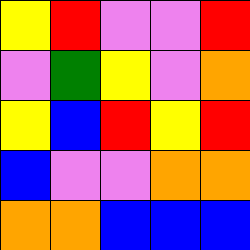[["yellow", "red", "violet", "violet", "red"], ["violet", "green", "yellow", "violet", "orange"], ["yellow", "blue", "red", "yellow", "red"], ["blue", "violet", "violet", "orange", "orange"], ["orange", "orange", "blue", "blue", "blue"]]